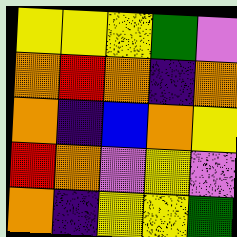[["yellow", "yellow", "yellow", "green", "violet"], ["orange", "red", "orange", "indigo", "orange"], ["orange", "indigo", "blue", "orange", "yellow"], ["red", "orange", "violet", "yellow", "violet"], ["orange", "indigo", "yellow", "yellow", "green"]]